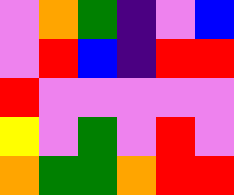[["violet", "orange", "green", "indigo", "violet", "blue"], ["violet", "red", "blue", "indigo", "red", "red"], ["red", "violet", "violet", "violet", "violet", "violet"], ["yellow", "violet", "green", "violet", "red", "violet"], ["orange", "green", "green", "orange", "red", "red"]]